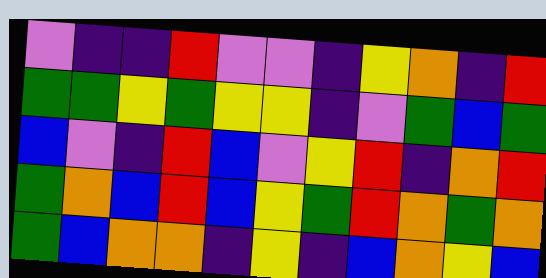[["violet", "indigo", "indigo", "red", "violet", "violet", "indigo", "yellow", "orange", "indigo", "red"], ["green", "green", "yellow", "green", "yellow", "yellow", "indigo", "violet", "green", "blue", "green"], ["blue", "violet", "indigo", "red", "blue", "violet", "yellow", "red", "indigo", "orange", "red"], ["green", "orange", "blue", "red", "blue", "yellow", "green", "red", "orange", "green", "orange"], ["green", "blue", "orange", "orange", "indigo", "yellow", "indigo", "blue", "orange", "yellow", "blue"]]